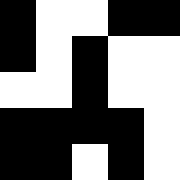[["black", "white", "white", "black", "black"], ["black", "white", "black", "white", "white"], ["white", "white", "black", "white", "white"], ["black", "black", "black", "black", "white"], ["black", "black", "white", "black", "white"]]